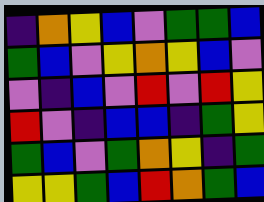[["indigo", "orange", "yellow", "blue", "violet", "green", "green", "blue"], ["green", "blue", "violet", "yellow", "orange", "yellow", "blue", "violet"], ["violet", "indigo", "blue", "violet", "red", "violet", "red", "yellow"], ["red", "violet", "indigo", "blue", "blue", "indigo", "green", "yellow"], ["green", "blue", "violet", "green", "orange", "yellow", "indigo", "green"], ["yellow", "yellow", "green", "blue", "red", "orange", "green", "blue"]]